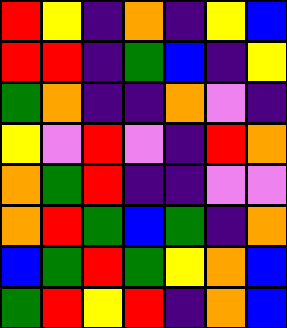[["red", "yellow", "indigo", "orange", "indigo", "yellow", "blue"], ["red", "red", "indigo", "green", "blue", "indigo", "yellow"], ["green", "orange", "indigo", "indigo", "orange", "violet", "indigo"], ["yellow", "violet", "red", "violet", "indigo", "red", "orange"], ["orange", "green", "red", "indigo", "indigo", "violet", "violet"], ["orange", "red", "green", "blue", "green", "indigo", "orange"], ["blue", "green", "red", "green", "yellow", "orange", "blue"], ["green", "red", "yellow", "red", "indigo", "orange", "blue"]]